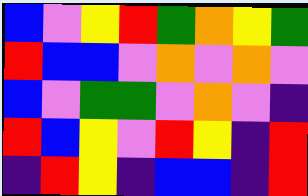[["blue", "violet", "yellow", "red", "green", "orange", "yellow", "green"], ["red", "blue", "blue", "violet", "orange", "violet", "orange", "violet"], ["blue", "violet", "green", "green", "violet", "orange", "violet", "indigo"], ["red", "blue", "yellow", "violet", "red", "yellow", "indigo", "red"], ["indigo", "red", "yellow", "indigo", "blue", "blue", "indigo", "red"]]